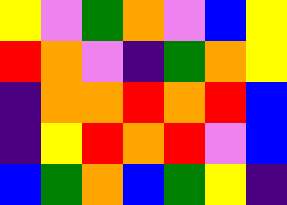[["yellow", "violet", "green", "orange", "violet", "blue", "yellow"], ["red", "orange", "violet", "indigo", "green", "orange", "yellow"], ["indigo", "orange", "orange", "red", "orange", "red", "blue"], ["indigo", "yellow", "red", "orange", "red", "violet", "blue"], ["blue", "green", "orange", "blue", "green", "yellow", "indigo"]]